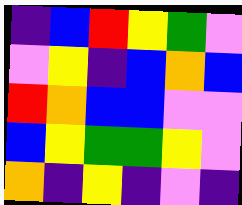[["indigo", "blue", "red", "yellow", "green", "violet"], ["violet", "yellow", "indigo", "blue", "orange", "blue"], ["red", "orange", "blue", "blue", "violet", "violet"], ["blue", "yellow", "green", "green", "yellow", "violet"], ["orange", "indigo", "yellow", "indigo", "violet", "indigo"]]